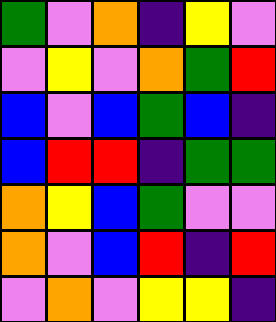[["green", "violet", "orange", "indigo", "yellow", "violet"], ["violet", "yellow", "violet", "orange", "green", "red"], ["blue", "violet", "blue", "green", "blue", "indigo"], ["blue", "red", "red", "indigo", "green", "green"], ["orange", "yellow", "blue", "green", "violet", "violet"], ["orange", "violet", "blue", "red", "indigo", "red"], ["violet", "orange", "violet", "yellow", "yellow", "indigo"]]